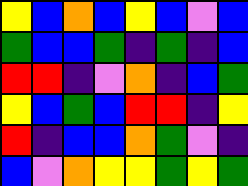[["yellow", "blue", "orange", "blue", "yellow", "blue", "violet", "blue"], ["green", "blue", "blue", "green", "indigo", "green", "indigo", "blue"], ["red", "red", "indigo", "violet", "orange", "indigo", "blue", "green"], ["yellow", "blue", "green", "blue", "red", "red", "indigo", "yellow"], ["red", "indigo", "blue", "blue", "orange", "green", "violet", "indigo"], ["blue", "violet", "orange", "yellow", "yellow", "green", "yellow", "green"]]